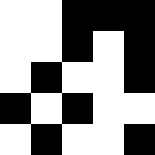[["white", "white", "black", "black", "black"], ["white", "white", "black", "white", "black"], ["white", "black", "white", "white", "black"], ["black", "white", "black", "white", "white"], ["white", "black", "white", "white", "black"]]